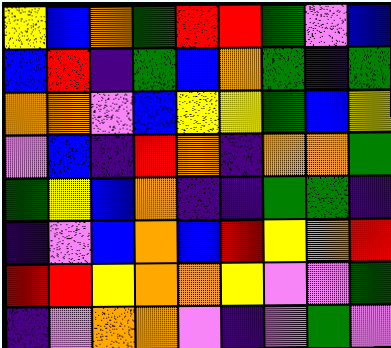[["yellow", "blue", "orange", "green", "red", "red", "green", "violet", "blue"], ["blue", "red", "indigo", "green", "blue", "orange", "green", "indigo", "green"], ["orange", "orange", "violet", "blue", "yellow", "yellow", "green", "blue", "yellow"], ["violet", "blue", "indigo", "red", "orange", "indigo", "orange", "orange", "green"], ["green", "yellow", "blue", "orange", "indigo", "indigo", "green", "green", "indigo"], ["indigo", "violet", "blue", "orange", "blue", "red", "yellow", "orange", "red"], ["red", "red", "yellow", "orange", "orange", "yellow", "violet", "violet", "green"], ["indigo", "violet", "orange", "orange", "violet", "indigo", "violet", "green", "violet"]]